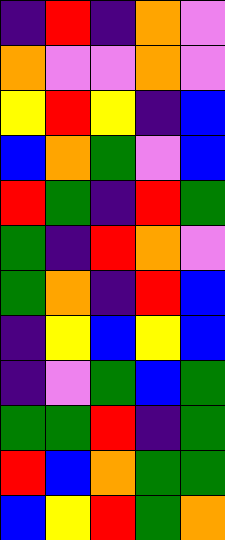[["indigo", "red", "indigo", "orange", "violet"], ["orange", "violet", "violet", "orange", "violet"], ["yellow", "red", "yellow", "indigo", "blue"], ["blue", "orange", "green", "violet", "blue"], ["red", "green", "indigo", "red", "green"], ["green", "indigo", "red", "orange", "violet"], ["green", "orange", "indigo", "red", "blue"], ["indigo", "yellow", "blue", "yellow", "blue"], ["indigo", "violet", "green", "blue", "green"], ["green", "green", "red", "indigo", "green"], ["red", "blue", "orange", "green", "green"], ["blue", "yellow", "red", "green", "orange"]]